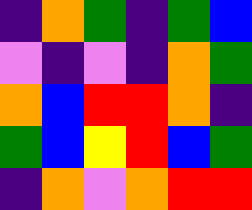[["indigo", "orange", "green", "indigo", "green", "blue"], ["violet", "indigo", "violet", "indigo", "orange", "green"], ["orange", "blue", "red", "red", "orange", "indigo"], ["green", "blue", "yellow", "red", "blue", "green"], ["indigo", "orange", "violet", "orange", "red", "red"]]